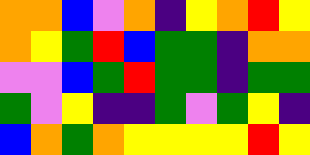[["orange", "orange", "blue", "violet", "orange", "indigo", "yellow", "orange", "red", "yellow"], ["orange", "yellow", "green", "red", "blue", "green", "green", "indigo", "orange", "orange"], ["violet", "violet", "blue", "green", "red", "green", "green", "indigo", "green", "green"], ["green", "violet", "yellow", "indigo", "indigo", "green", "violet", "green", "yellow", "indigo"], ["blue", "orange", "green", "orange", "yellow", "yellow", "yellow", "yellow", "red", "yellow"]]